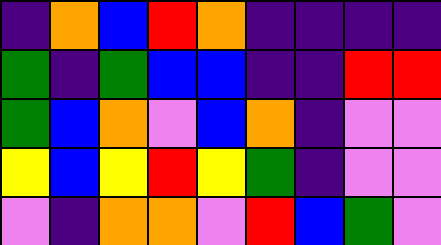[["indigo", "orange", "blue", "red", "orange", "indigo", "indigo", "indigo", "indigo"], ["green", "indigo", "green", "blue", "blue", "indigo", "indigo", "red", "red"], ["green", "blue", "orange", "violet", "blue", "orange", "indigo", "violet", "violet"], ["yellow", "blue", "yellow", "red", "yellow", "green", "indigo", "violet", "violet"], ["violet", "indigo", "orange", "orange", "violet", "red", "blue", "green", "violet"]]